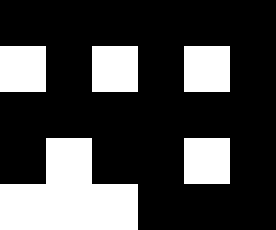[["black", "black", "black", "black", "black", "black"], ["white", "black", "white", "black", "white", "black"], ["black", "black", "black", "black", "black", "black"], ["black", "white", "black", "black", "white", "black"], ["white", "white", "white", "black", "black", "black"]]